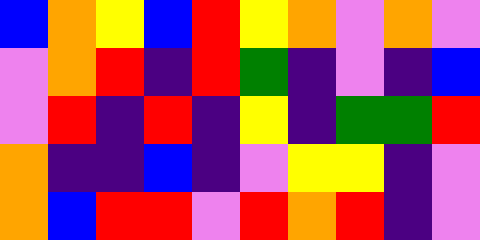[["blue", "orange", "yellow", "blue", "red", "yellow", "orange", "violet", "orange", "violet"], ["violet", "orange", "red", "indigo", "red", "green", "indigo", "violet", "indigo", "blue"], ["violet", "red", "indigo", "red", "indigo", "yellow", "indigo", "green", "green", "red"], ["orange", "indigo", "indigo", "blue", "indigo", "violet", "yellow", "yellow", "indigo", "violet"], ["orange", "blue", "red", "red", "violet", "red", "orange", "red", "indigo", "violet"]]